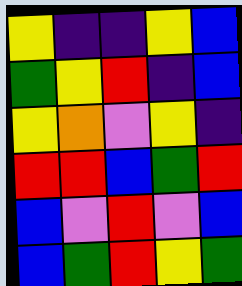[["yellow", "indigo", "indigo", "yellow", "blue"], ["green", "yellow", "red", "indigo", "blue"], ["yellow", "orange", "violet", "yellow", "indigo"], ["red", "red", "blue", "green", "red"], ["blue", "violet", "red", "violet", "blue"], ["blue", "green", "red", "yellow", "green"]]